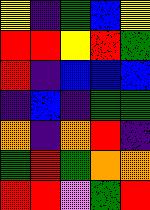[["yellow", "indigo", "green", "blue", "yellow"], ["red", "red", "yellow", "red", "green"], ["red", "indigo", "blue", "blue", "blue"], ["indigo", "blue", "indigo", "green", "green"], ["orange", "indigo", "orange", "red", "indigo"], ["green", "red", "green", "orange", "orange"], ["red", "red", "violet", "green", "red"]]